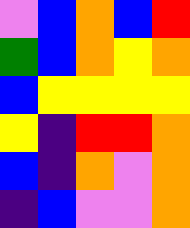[["violet", "blue", "orange", "blue", "red"], ["green", "blue", "orange", "yellow", "orange"], ["blue", "yellow", "yellow", "yellow", "yellow"], ["yellow", "indigo", "red", "red", "orange"], ["blue", "indigo", "orange", "violet", "orange"], ["indigo", "blue", "violet", "violet", "orange"]]